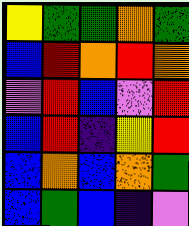[["yellow", "green", "green", "orange", "green"], ["blue", "red", "orange", "red", "orange"], ["violet", "red", "blue", "violet", "red"], ["blue", "red", "indigo", "yellow", "red"], ["blue", "orange", "blue", "orange", "green"], ["blue", "green", "blue", "indigo", "violet"]]